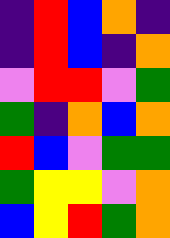[["indigo", "red", "blue", "orange", "indigo"], ["indigo", "red", "blue", "indigo", "orange"], ["violet", "red", "red", "violet", "green"], ["green", "indigo", "orange", "blue", "orange"], ["red", "blue", "violet", "green", "green"], ["green", "yellow", "yellow", "violet", "orange"], ["blue", "yellow", "red", "green", "orange"]]